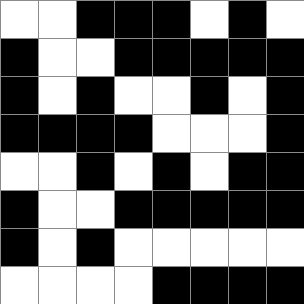[["white", "white", "black", "black", "black", "white", "black", "white"], ["black", "white", "white", "black", "black", "black", "black", "black"], ["black", "white", "black", "white", "white", "black", "white", "black"], ["black", "black", "black", "black", "white", "white", "white", "black"], ["white", "white", "black", "white", "black", "white", "black", "black"], ["black", "white", "white", "black", "black", "black", "black", "black"], ["black", "white", "black", "white", "white", "white", "white", "white"], ["white", "white", "white", "white", "black", "black", "black", "black"]]